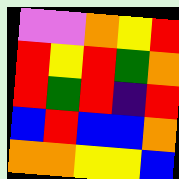[["violet", "violet", "orange", "yellow", "red"], ["red", "yellow", "red", "green", "orange"], ["red", "green", "red", "indigo", "red"], ["blue", "red", "blue", "blue", "orange"], ["orange", "orange", "yellow", "yellow", "blue"]]